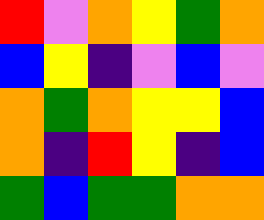[["red", "violet", "orange", "yellow", "green", "orange"], ["blue", "yellow", "indigo", "violet", "blue", "violet"], ["orange", "green", "orange", "yellow", "yellow", "blue"], ["orange", "indigo", "red", "yellow", "indigo", "blue"], ["green", "blue", "green", "green", "orange", "orange"]]